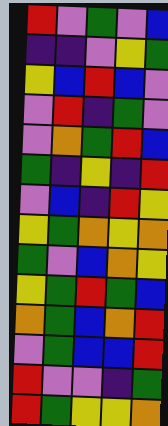[["red", "violet", "green", "violet", "blue"], ["indigo", "indigo", "violet", "yellow", "green"], ["yellow", "blue", "red", "blue", "violet"], ["violet", "red", "indigo", "green", "violet"], ["violet", "orange", "green", "red", "blue"], ["green", "indigo", "yellow", "indigo", "red"], ["violet", "blue", "indigo", "red", "yellow"], ["yellow", "green", "orange", "yellow", "orange"], ["green", "violet", "blue", "orange", "yellow"], ["yellow", "green", "red", "green", "blue"], ["orange", "green", "blue", "orange", "red"], ["violet", "green", "blue", "blue", "red"], ["red", "violet", "violet", "indigo", "green"], ["red", "green", "yellow", "yellow", "orange"]]